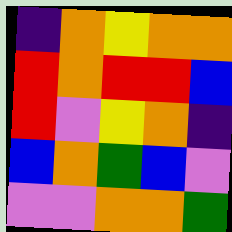[["indigo", "orange", "yellow", "orange", "orange"], ["red", "orange", "red", "red", "blue"], ["red", "violet", "yellow", "orange", "indigo"], ["blue", "orange", "green", "blue", "violet"], ["violet", "violet", "orange", "orange", "green"]]